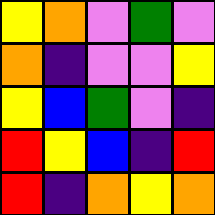[["yellow", "orange", "violet", "green", "violet"], ["orange", "indigo", "violet", "violet", "yellow"], ["yellow", "blue", "green", "violet", "indigo"], ["red", "yellow", "blue", "indigo", "red"], ["red", "indigo", "orange", "yellow", "orange"]]